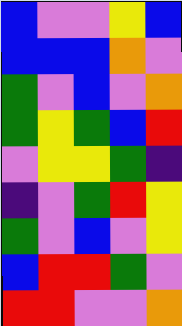[["blue", "violet", "violet", "yellow", "blue"], ["blue", "blue", "blue", "orange", "violet"], ["green", "violet", "blue", "violet", "orange"], ["green", "yellow", "green", "blue", "red"], ["violet", "yellow", "yellow", "green", "indigo"], ["indigo", "violet", "green", "red", "yellow"], ["green", "violet", "blue", "violet", "yellow"], ["blue", "red", "red", "green", "violet"], ["red", "red", "violet", "violet", "orange"]]